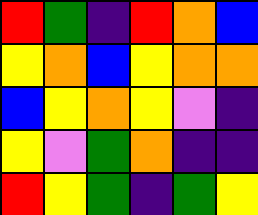[["red", "green", "indigo", "red", "orange", "blue"], ["yellow", "orange", "blue", "yellow", "orange", "orange"], ["blue", "yellow", "orange", "yellow", "violet", "indigo"], ["yellow", "violet", "green", "orange", "indigo", "indigo"], ["red", "yellow", "green", "indigo", "green", "yellow"]]